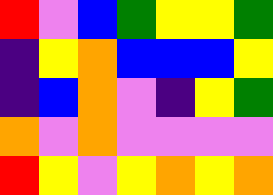[["red", "violet", "blue", "green", "yellow", "yellow", "green"], ["indigo", "yellow", "orange", "blue", "blue", "blue", "yellow"], ["indigo", "blue", "orange", "violet", "indigo", "yellow", "green"], ["orange", "violet", "orange", "violet", "violet", "violet", "violet"], ["red", "yellow", "violet", "yellow", "orange", "yellow", "orange"]]